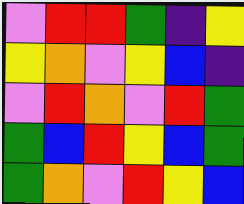[["violet", "red", "red", "green", "indigo", "yellow"], ["yellow", "orange", "violet", "yellow", "blue", "indigo"], ["violet", "red", "orange", "violet", "red", "green"], ["green", "blue", "red", "yellow", "blue", "green"], ["green", "orange", "violet", "red", "yellow", "blue"]]